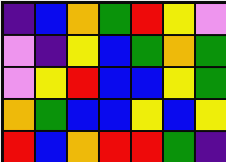[["indigo", "blue", "orange", "green", "red", "yellow", "violet"], ["violet", "indigo", "yellow", "blue", "green", "orange", "green"], ["violet", "yellow", "red", "blue", "blue", "yellow", "green"], ["orange", "green", "blue", "blue", "yellow", "blue", "yellow"], ["red", "blue", "orange", "red", "red", "green", "indigo"]]